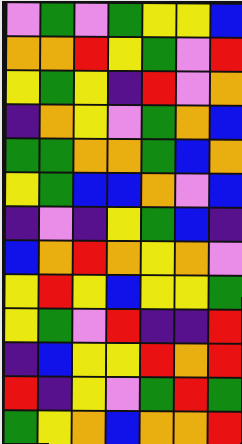[["violet", "green", "violet", "green", "yellow", "yellow", "blue"], ["orange", "orange", "red", "yellow", "green", "violet", "red"], ["yellow", "green", "yellow", "indigo", "red", "violet", "orange"], ["indigo", "orange", "yellow", "violet", "green", "orange", "blue"], ["green", "green", "orange", "orange", "green", "blue", "orange"], ["yellow", "green", "blue", "blue", "orange", "violet", "blue"], ["indigo", "violet", "indigo", "yellow", "green", "blue", "indigo"], ["blue", "orange", "red", "orange", "yellow", "orange", "violet"], ["yellow", "red", "yellow", "blue", "yellow", "yellow", "green"], ["yellow", "green", "violet", "red", "indigo", "indigo", "red"], ["indigo", "blue", "yellow", "yellow", "red", "orange", "red"], ["red", "indigo", "yellow", "violet", "green", "red", "green"], ["green", "yellow", "orange", "blue", "orange", "orange", "red"]]